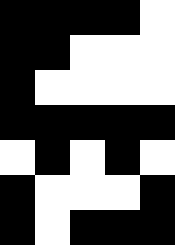[["black", "black", "black", "black", "white"], ["black", "black", "white", "white", "white"], ["black", "white", "white", "white", "white"], ["black", "black", "black", "black", "black"], ["white", "black", "white", "black", "white"], ["black", "white", "white", "white", "black"], ["black", "white", "black", "black", "black"]]